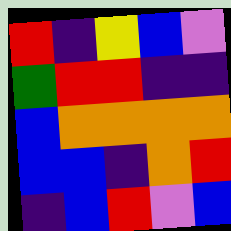[["red", "indigo", "yellow", "blue", "violet"], ["green", "red", "red", "indigo", "indigo"], ["blue", "orange", "orange", "orange", "orange"], ["blue", "blue", "indigo", "orange", "red"], ["indigo", "blue", "red", "violet", "blue"]]